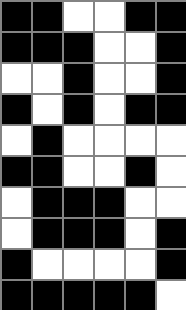[["black", "black", "white", "white", "black", "black"], ["black", "black", "black", "white", "white", "black"], ["white", "white", "black", "white", "white", "black"], ["black", "white", "black", "white", "black", "black"], ["white", "black", "white", "white", "white", "white"], ["black", "black", "white", "white", "black", "white"], ["white", "black", "black", "black", "white", "white"], ["white", "black", "black", "black", "white", "black"], ["black", "white", "white", "white", "white", "black"], ["black", "black", "black", "black", "black", "white"]]